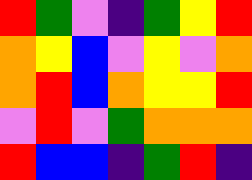[["red", "green", "violet", "indigo", "green", "yellow", "red"], ["orange", "yellow", "blue", "violet", "yellow", "violet", "orange"], ["orange", "red", "blue", "orange", "yellow", "yellow", "red"], ["violet", "red", "violet", "green", "orange", "orange", "orange"], ["red", "blue", "blue", "indigo", "green", "red", "indigo"]]